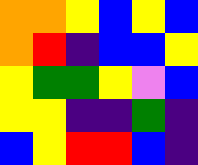[["orange", "orange", "yellow", "blue", "yellow", "blue"], ["orange", "red", "indigo", "blue", "blue", "yellow"], ["yellow", "green", "green", "yellow", "violet", "blue"], ["yellow", "yellow", "indigo", "indigo", "green", "indigo"], ["blue", "yellow", "red", "red", "blue", "indigo"]]